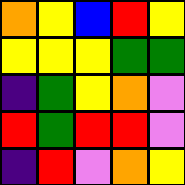[["orange", "yellow", "blue", "red", "yellow"], ["yellow", "yellow", "yellow", "green", "green"], ["indigo", "green", "yellow", "orange", "violet"], ["red", "green", "red", "red", "violet"], ["indigo", "red", "violet", "orange", "yellow"]]